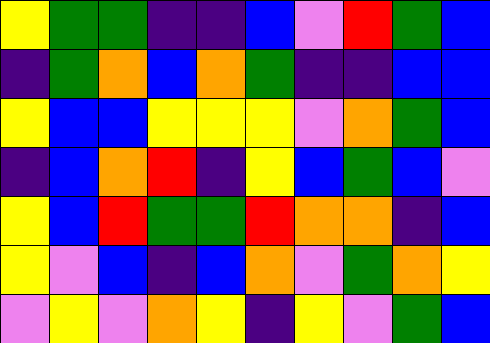[["yellow", "green", "green", "indigo", "indigo", "blue", "violet", "red", "green", "blue"], ["indigo", "green", "orange", "blue", "orange", "green", "indigo", "indigo", "blue", "blue"], ["yellow", "blue", "blue", "yellow", "yellow", "yellow", "violet", "orange", "green", "blue"], ["indigo", "blue", "orange", "red", "indigo", "yellow", "blue", "green", "blue", "violet"], ["yellow", "blue", "red", "green", "green", "red", "orange", "orange", "indigo", "blue"], ["yellow", "violet", "blue", "indigo", "blue", "orange", "violet", "green", "orange", "yellow"], ["violet", "yellow", "violet", "orange", "yellow", "indigo", "yellow", "violet", "green", "blue"]]